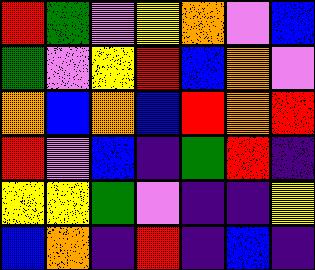[["red", "green", "violet", "yellow", "orange", "violet", "blue"], ["green", "violet", "yellow", "red", "blue", "orange", "violet"], ["orange", "blue", "orange", "blue", "red", "orange", "red"], ["red", "violet", "blue", "indigo", "green", "red", "indigo"], ["yellow", "yellow", "green", "violet", "indigo", "indigo", "yellow"], ["blue", "orange", "indigo", "red", "indigo", "blue", "indigo"]]